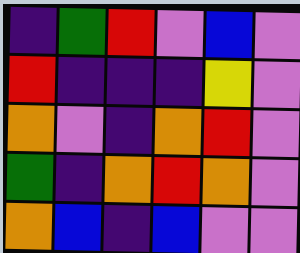[["indigo", "green", "red", "violet", "blue", "violet"], ["red", "indigo", "indigo", "indigo", "yellow", "violet"], ["orange", "violet", "indigo", "orange", "red", "violet"], ["green", "indigo", "orange", "red", "orange", "violet"], ["orange", "blue", "indigo", "blue", "violet", "violet"]]